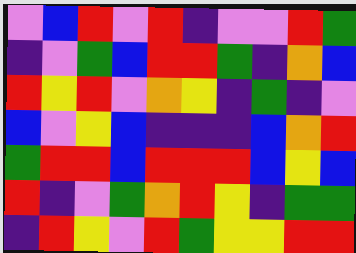[["violet", "blue", "red", "violet", "red", "indigo", "violet", "violet", "red", "green"], ["indigo", "violet", "green", "blue", "red", "red", "green", "indigo", "orange", "blue"], ["red", "yellow", "red", "violet", "orange", "yellow", "indigo", "green", "indigo", "violet"], ["blue", "violet", "yellow", "blue", "indigo", "indigo", "indigo", "blue", "orange", "red"], ["green", "red", "red", "blue", "red", "red", "red", "blue", "yellow", "blue"], ["red", "indigo", "violet", "green", "orange", "red", "yellow", "indigo", "green", "green"], ["indigo", "red", "yellow", "violet", "red", "green", "yellow", "yellow", "red", "red"]]